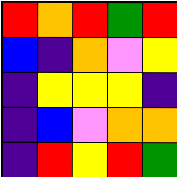[["red", "orange", "red", "green", "red"], ["blue", "indigo", "orange", "violet", "yellow"], ["indigo", "yellow", "yellow", "yellow", "indigo"], ["indigo", "blue", "violet", "orange", "orange"], ["indigo", "red", "yellow", "red", "green"]]